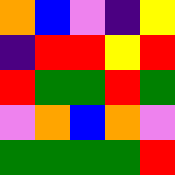[["orange", "blue", "violet", "indigo", "yellow"], ["indigo", "red", "red", "yellow", "red"], ["red", "green", "green", "red", "green"], ["violet", "orange", "blue", "orange", "violet"], ["green", "green", "green", "green", "red"]]